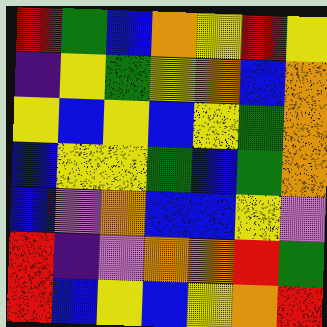[["red", "green", "blue", "orange", "yellow", "red", "yellow"], ["indigo", "yellow", "green", "yellow", "orange", "blue", "orange"], ["yellow", "blue", "yellow", "blue", "yellow", "green", "orange"], ["blue", "yellow", "yellow", "green", "blue", "green", "orange"], ["blue", "violet", "orange", "blue", "blue", "yellow", "violet"], ["red", "indigo", "violet", "orange", "orange", "red", "green"], ["red", "blue", "yellow", "blue", "yellow", "orange", "red"]]